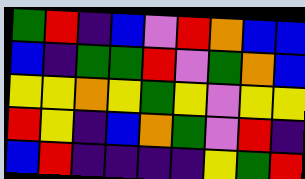[["green", "red", "indigo", "blue", "violet", "red", "orange", "blue", "blue"], ["blue", "indigo", "green", "green", "red", "violet", "green", "orange", "blue"], ["yellow", "yellow", "orange", "yellow", "green", "yellow", "violet", "yellow", "yellow"], ["red", "yellow", "indigo", "blue", "orange", "green", "violet", "red", "indigo"], ["blue", "red", "indigo", "indigo", "indigo", "indigo", "yellow", "green", "red"]]